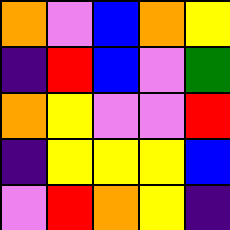[["orange", "violet", "blue", "orange", "yellow"], ["indigo", "red", "blue", "violet", "green"], ["orange", "yellow", "violet", "violet", "red"], ["indigo", "yellow", "yellow", "yellow", "blue"], ["violet", "red", "orange", "yellow", "indigo"]]